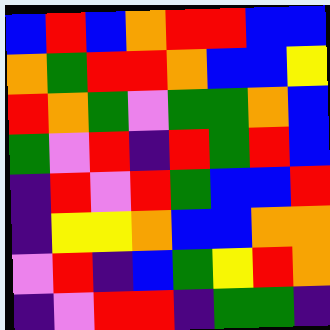[["blue", "red", "blue", "orange", "red", "red", "blue", "blue"], ["orange", "green", "red", "red", "orange", "blue", "blue", "yellow"], ["red", "orange", "green", "violet", "green", "green", "orange", "blue"], ["green", "violet", "red", "indigo", "red", "green", "red", "blue"], ["indigo", "red", "violet", "red", "green", "blue", "blue", "red"], ["indigo", "yellow", "yellow", "orange", "blue", "blue", "orange", "orange"], ["violet", "red", "indigo", "blue", "green", "yellow", "red", "orange"], ["indigo", "violet", "red", "red", "indigo", "green", "green", "indigo"]]